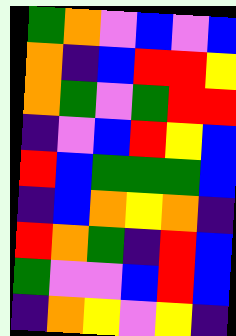[["green", "orange", "violet", "blue", "violet", "blue"], ["orange", "indigo", "blue", "red", "red", "yellow"], ["orange", "green", "violet", "green", "red", "red"], ["indigo", "violet", "blue", "red", "yellow", "blue"], ["red", "blue", "green", "green", "green", "blue"], ["indigo", "blue", "orange", "yellow", "orange", "indigo"], ["red", "orange", "green", "indigo", "red", "blue"], ["green", "violet", "violet", "blue", "red", "blue"], ["indigo", "orange", "yellow", "violet", "yellow", "indigo"]]